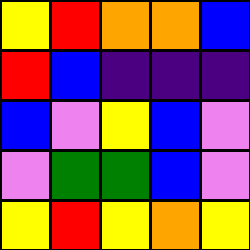[["yellow", "red", "orange", "orange", "blue"], ["red", "blue", "indigo", "indigo", "indigo"], ["blue", "violet", "yellow", "blue", "violet"], ["violet", "green", "green", "blue", "violet"], ["yellow", "red", "yellow", "orange", "yellow"]]